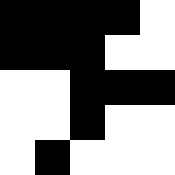[["black", "black", "black", "black", "white"], ["black", "black", "black", "white", "white"], ["white", "white", "black", "black", "black"], ["white", "white", "black", "white", "white"], ["white", "black", "white", "white", "white"]]